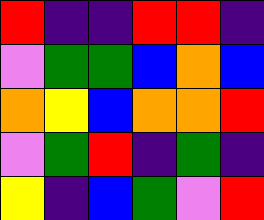[["red", "indigo", "indigo", "red", "red", "indigo"], ["violet", "green", "green", "blue", "orange", "blue"], ["orange", "yellow", "blue", "orange", "orange", "red"], ["violet", "green", "red", "indigo", "green", "indigo"], ["yellow", "indigo", "blue", "green", "violet", "red"]]